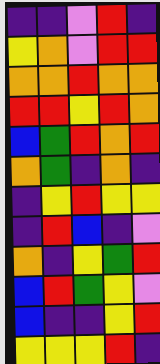[["indigo", "indigo", "violet", "red", "indigo"], ["yellow", "orange", "violet", "red", "red"], ["orange", "orange", "red", "orange", "orange"], ["red", "red", "yellow", "red", "orange"], ["blue", "green", "red", "orange", "red"], ["orange", "green", "indigo", "orange", "indigo"], ["indigo", "yellow", "red", "yellow", "yellow"], ["indigo", "red", "blue", "indigo", "violet"], ["orange", "indigo", "yellow", "green", "red"], ["blue", "red", "green", "yellow", "violet"], ["blue", "indigo", "indigo", "yellow", "red"], ["yellow", "yellow", "yellow", "red", "indigo"]]